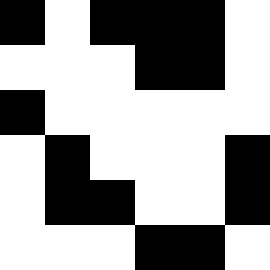[["black", "white", "black", "black", "black", "white"], ["white", "white", "white", "black", "black", "white"], ["black", "white", "white", "white", "white", "white"], ["white", "black", "white", "white", "white", "black"], ["white", "black", "black", "white", "white", "black"], ["white", "white", "white", "black", "black", "white"]]